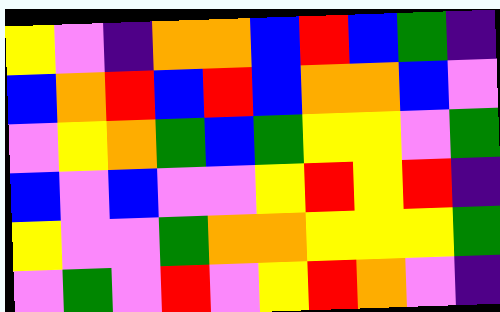[["yellow", "violet", "indigo", "orange", "orange", "blue", "red", "blue", "green", "indigo"], ["blue", "orange", "red", "blue", "red", "blue", "orange", "orange", "blue", "violet"], ["violet", "yellow", "orange", "green", "blue", "green", "yellow", "yellow", "violet", "green"], ["blue", "violet", "blue", "violet", "violet", "yellow", "red", "yellow", "red", "indigo"], ["yellow", "violet", "violet", "green", "orange", "orange", "yellow", "yellow", "yellow", "green"], ["violet", "green", "violet", "red", "violet", "yellow", "red", "orange", "violet", "indigo"]]